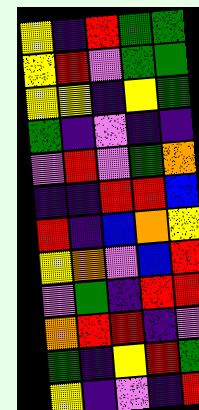[["yellow", "indigo", "red", "green", "green"], ["yellow", "red", "violet", "green", "green"], ["yellow", "yellow", "indigo", "yellow", "green"], ["green", "indigo", "violet", "indigo", "indigo"], ["violet", "red", "violet", "green", "orange"], ["indigo", "indigo", "red", "red", "blue"], ["red", "indigo", "blue", "orange", "yellow"], ["yellow", "orange", "violet", "blue", "red"], ["violet", "green", "indigo", "red", "red"], ["orange", "red", "red", "indigo", "violet"], ["green", "indigo", "yellow", "red", "green"], ["yellow", "indigo", "violet", "indigo", "red"]]